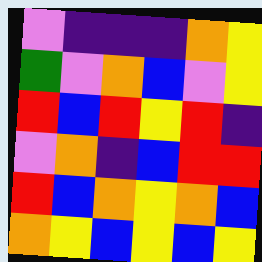[["violet", "indigo", "indigo", "indigo", "orange", "yellow"], ["green", "violet", "orange", "blue", "violet", "yellow"], ["red", "blue", "red", "yellow", "red", "indigo"], ["violet", "orange", "indigo", "blue", "red", "red"], ["red", "blue", "orange", "yellow", "orange", "blue"], ["orange", "yellow", "blue", "yellow", "blue", "yellow"]]